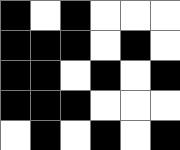[["black", "white", "black", "white", "white", "white"], ["black", "black", "black", "white", "black", "white"], ["black", "black", "white", "black", "white", "black"], ["black", "black", "black", "white", "white", "white"], ["white", "black", "white", "black", "white", "black"]]